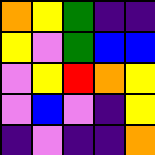[["orange", "yellow", "green", "indigo", "indigo"], ["yellow", "violet", "green", "blue", "blue"], ["violet", "yellow", "red", "orange", "yellow"], ["violet", "blue", "violet", "indigo", "yellow"], ["indigo", "violet", "indigo", "indigo", "orange"]]